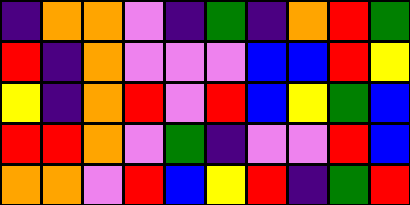[["indigo", "orange", "orange", "violet", "indigo", "green", "indigo", "orange", "red", "green"], ["red", "indigo", "orange", "violet", "violet", "violet", "blue", "blue", "red", "yellow"], ["yellow", "indigo", "orange", "red", "violet", "red", "blue", "yellow", "green", "blue"], ["red", "red", "orange", "violet", "green", "indigo", "violet", "violet", "red", "blue"], ["orange", "orange", "violet", "red", "blue", "yellow", "red", "indigo", "green", "red"]]